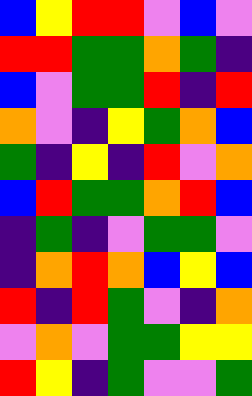[["blue", "yellow", "red", "red", "violet", "blue", "violet"], ["red", "red", "green", "green", "orange", "green", "indigo"], ["blue", "violet", "green", "green", "red", "indigo", "red"], ["orange", "violet", "indigo", "yellow", "green", "orange", "blue"], ["green", "indigo", "yellow", "indigo", "red", "violet", "orange"], ["blue", "red", "green", "green", "orange", "red", "blue"], ["indigo", "green", "indigo", "violet", "green", "green", "violet"], ["indigo", "orange", "red", "orange", "blue", "yellow", "blue"], ["red", "indigo", "red", "green", "violet", "indigo", "orange"], ["violet", "orange", "violet", "green", "green", "yellow", "yellow"], ["red", "yellow", "indigo", "green", "violet", "violet", "green"]]